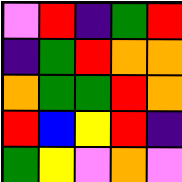[["violet", "red", "indigo", "green", "red"], ["indigo", "green", "red", "orange", "orange"], ["orange", "green", "green", "red", "orange"], ["red", "blue", "yellow", "red", "indigo"], ["green", "yellow", "violet", "orange", "violet"]]